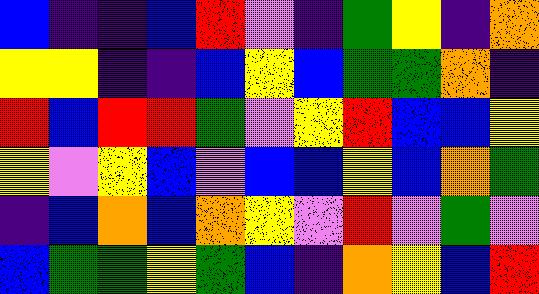[["blue", "indigo", "indigo", "blue", "red", "violet", "indigo", "green", "yellow", "indigo", "orange"], ["yellow", "yellow", "indigo", "indigo", "blue", "yellow", "blue", "green", "green", "orange", "indigo"], ["red", "blue", "red", "red", "green", "violet", "yellow", "red", "blue", "blue", "yellow"], ["yellow", "violet", "yellow", "blue", "violet", "blue", "blue", "yellow", "blue", "orange", "green"], ["indigo", "blue", "orange", "blue", "orange", "yellow", "violet", "red", "violet", "green", "violet"], ["blue", "green", "green", "yellow", "green", "blue", "indigo", "orange", "yellow", "blue", "red"]]